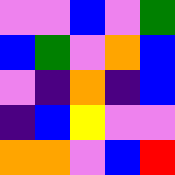[["violet", "violet", "blue", "violet", "green"], ["blue", "green", "violet", "orange", "blue"], ["violet", "indigo", "orange", "indigo", "blue"], ["indigo", "blue", "yellow", "violet", "violet"], ["orange", "orange", "violet", "blue", "red"]]